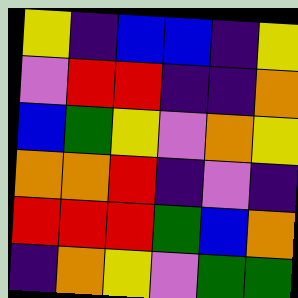[["yellow", "indigo", "blue", "blue", "indigo", "yellow"], ["violet", "red", "red", "indigo", "indigo", "orange"], ["blue", "green", "yellow", "violet", "orange", "yellow"], ["orange", "orange", "red", "indigo", "violet", "indigo"], ["red", "red", "red", "green", "blue", "orange"], ["indigo", "orange", "yellow", "violet", "green", "green"]]